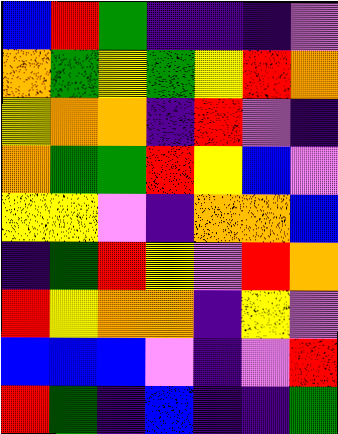[["blue", "red", "green", "indigo", "indigo", "indigo", "violet"], ["orange", "green", "yellow", "green", "yellow", "red", "orange"], ["yellow", "orange", "orange", "indigo", "red", "violet", "indigo"], ["orange", "green", "green", "red", "yellow", "blue", "violet"], ["yellow", "yellow", "violet", "indigo", "orange", "orange", "blue"], ["indigo", "green", "red", "yellow", "violet", "red", "orange"], ["red", "yellow", "orange", "orange", "indigo", "yellow", "violet"], ["blue", "blue", "blue", "violet", "indigo", "violet", "red"], ["red", "green", "indigo", "blue", "indigo", "indigo", "green"]]